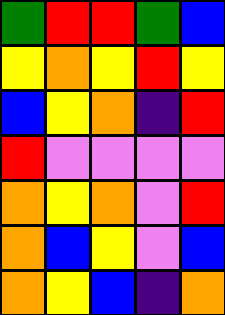[["green", "red", "red", "green", "blue"], ["yellow", "orange", "yellow", "red", "yellow"], ["blue", "yellow", "orange", "indigo", "red"], ["red", "violet", "violet", "violet", "violet"], ["orange", "yellow", "orange", "violet", "red"], ["orange", "blue", "yellow", "violet", "blue"], ["orange", "yellow", "blue", "indigo", "orange"]]